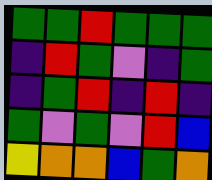[["green", "green", "red", "green", "green", "green"], ["indigo", "red", "green", "violet", "indigo", "green"], ["indigo", "green", "red", "indigo", "red", "indigo"], ["green", "violet", "green", "violet", "red", "blue"], ["yellow", "orange", "orange", "blue", "green", "orange"]]